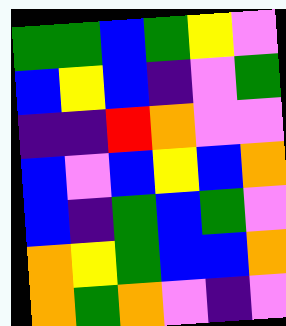[["green", "green", "blue", "green", "yellow", "violet"], ["blue", "yellow", "blue", "indigo", "violet", "green"], ["indigo", "indigo", "red", "orange", "violet", "violet"], ["blue", "violet", "blue", "yellow", "blue", "orange"], ["blue", "indigo", "green", "blue", "green", "violet"], ["orange", "yellow", "green", "blue", "blue", "orange"], ["orange", "green", "orange", "violet", "indigo", "violet"]]